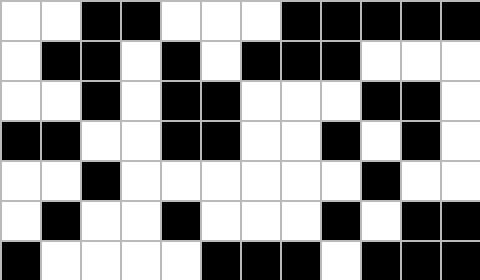[["white", "white", "black", "black", "white", "white", "white", "black", "black", "black", "black", "black"], ["white", "black", "black", "white", "black", "white", "black", "black", "black", "white", "white", "white"], ["white", "white", "black", "white", "black", "black", "white", "white", "white", "black", "black", "white"], ["black", "black", "white", "white", "black", "black", "white", "white", "black", "white", "black", "white"], ["white", "white", "black", "white", "white", "white", "white", "white", "white", "black", "white", "white"], ["white", "black", "white", "white", "black", "white", "white", "white", "black", "white", "black", "black"], ["black", "white", "white", "white", "white", "black", "black", "black", "white", "black", "black", "black"]]